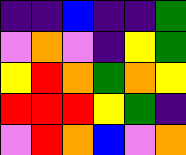[["indigo", "indigo", "blue", "indigo", "indigo", "green"], ["violet", "orange", "violet", "indigo", "yellow", "green"], ["yellow", "red", "orange", "green", "orange", "yellow"], ["red", "red", "red", "yellow", "green", "indigo"], ["violet", "red", "orange", "blue", "violet", "orange"]]